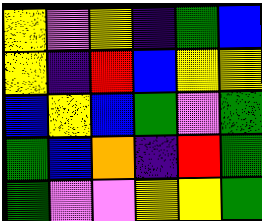[["yellow", "violet", "yellow", "indigo", "green", "blue"], ["yellow", "indigo", "red", "blue", "yellow", "yellow"], ["blue", "yellow", "blue", "green", "violet", "green"], ["green", "blue", "orange", "indigo", "red", "green"], ["green", "violet", "violet", "yellow", "yellow", "green"]]